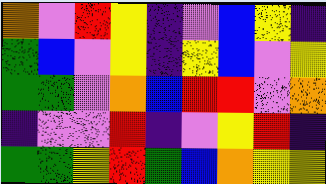[["orange", "violet", "red", "yellow", "indigo", "violet", "blue", "yellow", "indigo"], ["green", "blue", "violet", "yellow", "indigo", "yellow", "blue", "violet", "yellow"], ["green", "green", "violet", "orange", "blue", "red", "red", "violet", "orange"], ["indigo", "violet", "violet", "red", "indigo", "violet", "yellow", "red", "indigo"], ["green", "green", "yellow", "red", "green", "blue", "orange", "yellow", "yellow"]]